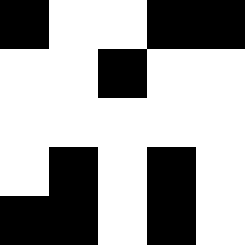[["black", "white", "white", "black", "black"], ["white", "white", "black", "white", "white"], ["white", "white", "white", "white", "white"], ["white", "black", "white", "black", "white"], ["black", "black", "white", "black", "white"]]